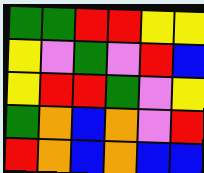[["green", "green", "red", "red", "yellow", "yellow"], ["yellow", "violet", "green", "violet", "red", "blue"], ["yellow", "red", "red", "green", "violet", "yellow"], ["green", "orange", "blue", "orange", "violet", "red"], ["red", "orange", "blue", "orange", "blue", "blue"]]